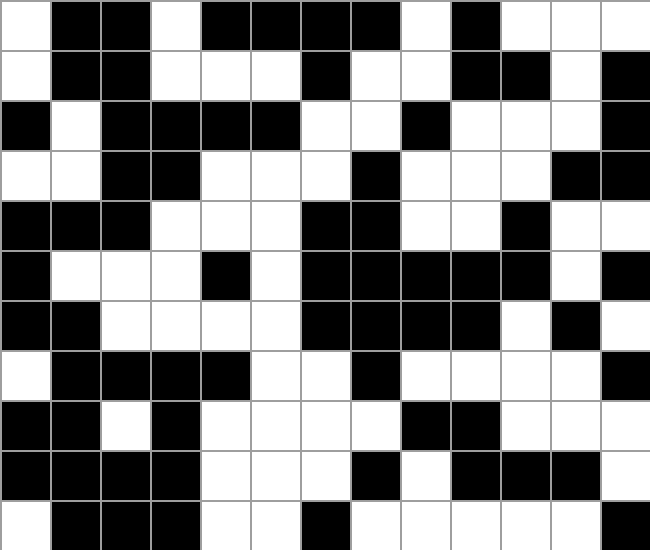[["white", "black", "black", "white", "black", "black", "black", "black", "white", "black", "white", "white", "white"], ["white", "black", "black", "white", "white", "white", "black", "white", "white", "black", "black", "white", "black"], ["black", "white", "black", "black", "black", "black", "white", "white", "black", "white", "white", "white", "black"], ["white", "white", "black", "black", "white", "white", "white", "black", "white", "white", "white", "black", "black"], ["black", "black", "black", "white", "white", "white", "black", "black", "white", "white", "black", "white", "white"], ["black", "white", "white", "white", "black", "white", "black", "black", "black", "black", "black", "white", "black"], ["black", "black", "white", "white", "white", "white", "black", "black", "black", "black", "white", "black", "white"], ["white", "black", "black", "black", "black", "white", "white", "black", "white", "white", "white", "white", "black"], ["black", "black", "white", "black", "white", "white", "white", "white", "black", "black", "white", "white", "white"], ["black", "black", "black", "black", "white", "white", "white", "black", "white", "black", "black", "black", "white"], ["white", "black", "black", "black", "white", "white", "black", "white", "white", "white", "white", "white", "black"]]